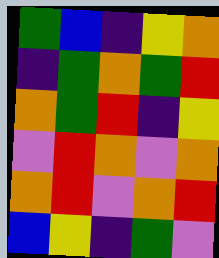[["green", "blue", "indigo", "yellow", "orange"], ["indigo", "green", "orange", "green", "red"], ["orange", "green", "red", "indigo", "yellow"], ["violet", "red", "orange", "violet", "orange"], ["orange", "red", "violet", "orange", "red"], ["blue", "yellow", "indigo", "green", "violet"]]